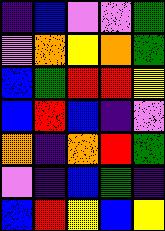[["indigo", "blue", "violet", "violet", "green"], ["violet", "orange", "yellow", "orange", "green"], ["blue", "green", "red", "red", "yellow"], ["blue", "red", "blue", "indigo", "violet"], ["orange", "indigo", "orange", "red", "green"], ["violet", "indigo", "blue", "green", "indigo"], ["blue", "red", "yellow", "blue", "yellow"]]